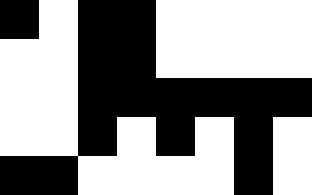[["black", "white", "black", "black", "white", "white", "white", "white"], ["white", "white", "black", "black", "white", "white", "white", "white"], ["white", "white", "black", "black", "black", "black", "black", "black"], ["white", "white", "black", "white", "black", "white", "black", "white"], ["black", "black", "white", "white", "white", "white", "black", "white"]]